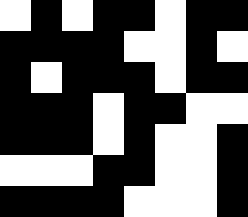[["white", "black", "white", "black", "black", "white", "black", "black"], ["black", "black", "black", "black", "white", "white", "black", "white"], ["black", "white", "black", "black", "black", "white", "black", "black"], ["black", "black", "black", "white", "black", "black", "white", "white"], ["black", "black", "black", "white", "black", "white", "white", "black"], ["white", "white", "white", "black", "black", "white", "white", "black"], ["black", "black", "black", "black", "white", "white", "white", "black"]]